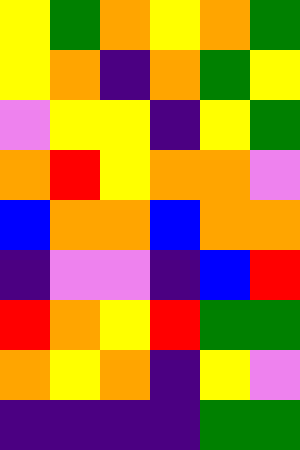[["yellow", "green", "orange", "yellow", "orange", "green"], ["yellow", "orange", "indigo", "orange", "green", "yellow"], ["violet", "yellow", "yellow", "indigo", "yellow", "green"], ["orange", "red", "yellow", "orange", "orange", "violet"], ["blue", "orange", "orange", "blue", "orange", "orange"], ["indigo", "violet", "violet", "indigo", "blue", "red"], ["red", "orange", "yellow", "red", "green", "green"], ["orange", "yellow", "orange", "indigo", "yellow", "violet"], ["indigo", "indigo", "indigo", "indigo", "green", "green"]]